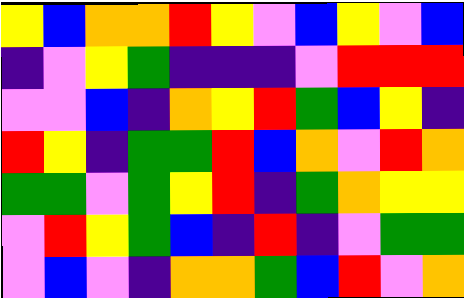[["yellow", "blue", "orange", "orange", "red", "yellow", "violet", "blue", "yellow", "violet", "blue"], ["indigo", "violet", "yellow", "green", "indigo", "indigo", "indigo", "violet", "red", "red", "red"], ["violet", "violet", "blue", "indigo", "orange", "yellow", "red", "green", "blue", "yellow", "indigo"], ["red", "yellow", "indigo", "green", "green", "red", "blue", "orange", "violet", "red", "orange"], ["green", "green", "violet", "green", "yellow", "red", "indigo", "green", "orange", "yellow", "yellow"], ["violet", "red", "yellow", "green", "blue", "indigo", "red", "indigo", "violet", "green", "green"], ["violet", "blue", "violet", "indigo", "orange", "orange", "green", "blue", "red", "violet", "orange"]]